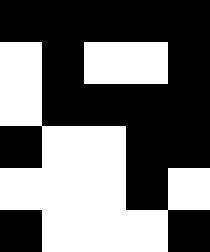[["black", "black", "black", "black", "black"], ["white", "black", "white", "white", "black"], ["white", "black", "black", "black", "black"], ["black", "white", "white", "black", "black"], ["white", "white", "white", "black", "white"], ["black", "white", "white", "white", "black"]]